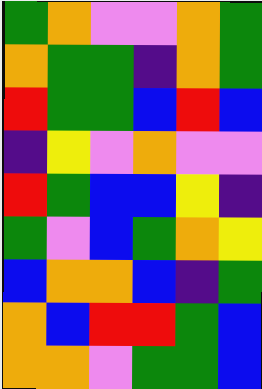[["green", "orange", "violet", "violet", "orange", "green"], ["orange", "green", "green", "indigo", "orange", "green"], ["red", "green", "green", "blue", "red", "blue"], ["indigo", "yellow", "violet", "orange", "violet", "violet"], ["red", "green", "blue", "blue", "yellow", "indigo"], ["green", "violet", "blue", "green", "orange", "yellow"], ["blue", "orange", "orange", "blue", "indigo", "green"], ["orange", "blue", "red", "red", "green", "blue"], ["orange", "orange", "violet", "green", "green", "blue"]]